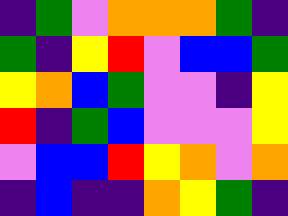[["indigo", "green", "violet", "orange", "orange", "orange", "green", "indigo"], ["green", "indigo", "yellow", "red", "violet", "blue", "blue", "green"], ["yellow", "orange", "blue", "green", "violet", "violet", "indigo", "yellow"], ["red", "indigo", "green", "blue", "violet", "violet", "violet", "yellow"], ["violet", "blue", "blue", "red", "yellow", "orange", "violet", "orange"], ["indigo", "blue", "indigo", "indigo", "orange", "yellow", "green", "indigo"]]